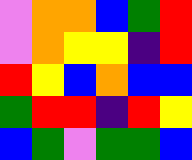[["violet", "orange", "orange", "blue", "green", "red"], ["violet", "orange", "yellow", "yellow", "indigo", "red"], ["red", "yellow", "blue", "orange", "blue", "blue"], ["green", "red", "red", "indigo", "red", "yellow"], ["blue", "green", "violet", "green", "green", "blue"]]